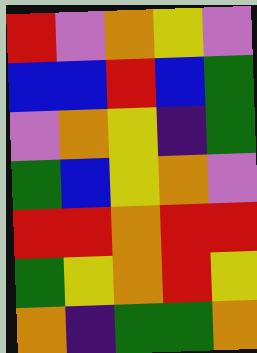[["red", "violet", "orange", "yellow", "violet"], ["blue", "blue", "red", "blue", "green"], ["violet", "orange", "yellow", "indigo", "green"], ["green", "blue", "yellow", "orange", "violet"], ["red", "red", "orange", "red", "red"], ["green", "yellow", "orange", "red", "yellow"], ["orange", "indigo", "green", "green", "orange"]]